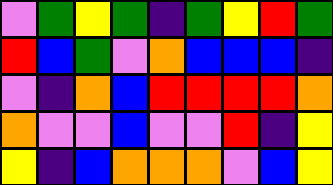[["violet", "green", "yellow", "green", "indigo", "green", "yellow", "red", "green"], ["red", "blue", "green", "violet", "orange", "blue", "blue", "blue", "indigo"], ["violet", "indigo", "orange", "blue", "red", "red", "red", "red", "orange"], ["orange", "violet", "violet", "blue", "violet", "violet", "red", "indigo", "yellow"], ["yellow", "indigo", "blue", "orange", "orange", "orange", "violet", "blue", "yellow"]]